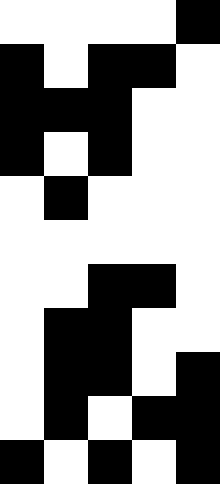[["white", "white", "white", "white", "black"], ["black", "white", "black", "black", "white"], ["black", "black", "black", "white", "white"], ["black", "white", "black", "white", "white"], ["white", "black", "white", "white", "white"], ["white", "white", "white", "white", "white"], ["white", "white", "black", "black", "white"], ["white", "black", "black", "white", "white"], ["white", "black", "black", "white", "black"], ["white", "black", "white", "black", "black"], ["black", "white", "black", "white", "black"]]